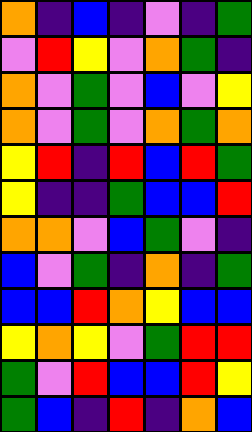[["orange", "indigo", "blue", "indigo", "violet", "indigo", "green"], ["violet", "red", "yellow", "violet", "orange", "green", "indigo"], ["orange", "violet", "green", "violet", "blue", "violet", "yellow"], ["orange", "violet", "green", "violet", "orange", "green", "orange"], ["yellow", "red", "indigo", "red", "blue", "red", "green"], ["yellow", "indigo", "indigo", "green", "blue", "blue", "red"], ["orange", "orange", "violet", "blue", "green", "violet", "indigo"], ["blue", "violet", "green", "indigo", "orange", "indigo", "green"], ["blue", "blue", "red", "orange", "yellow", "blue", "blue"], ["yellow", "orange", "yellow", "violet", "green", "red", "red"], ["green", "violet", "red", "blue", "blue", "red", "yellow"], ["green", "blue", "indigo", "red", "indigo", "orange", "blue"]]